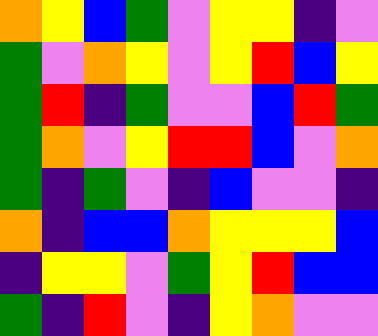[["orange", "yellow", "blue", "green", "violet", "yellow", "yellow", "indigo", "violet"], ["green", "violet", "orange", "yellow", "violet", "yellow", "red", "blue", "yellow"], ["green", "red", "indigo", "green", "violet", "violet", "blue", "red", "green"], ["green", "orange", "violet", "yellow", "red", "red", "blue", "violet", "orange"], ["green", "indigo", "green", "violet", "indigo", "blue", "violet", "violet", "indigo"], ["orange", "indigo", "blue", "blue", "orange", "yellow", "yellow", "yellow", "blue"], ["indigo", "yellow", "yellow", "violet", "green", "yellow", "red", "blue", "blue"], ["green", "indigo", "red", "violet", "indigo", "yellow", "orange", "violet", "violet"]]